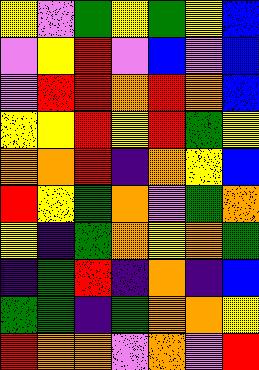[["yellow", "violet", "green", "yellow", "green", "yellow", "blue"], ["violet", "yellow", "red", "violet", "blue", "violet", "blue"], ["violet", "red", "red", "orange", "red", "orange", "blue"], ["yellow", "yellow", "red", "yellow", "red", "green", "yellow"], ["orange", "orange", "red", "indigo", "orange", "yellow", "blue"], ["red", "yellow", "green", "orange", "violet", "green", "orange"], ["yellow", "indigo", "green", "orange", "yellow", "orange", "green"], ["indigo", "green", "red", "indigo", "orange", "indigo", "blue"], ["green", "green", "indigo", "green", "orange", "orange", "yellow"], ["red", "orange", "orange", "violet", "orange", "violet", "red"]]